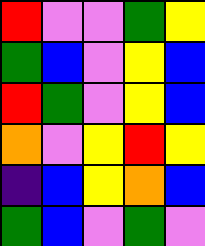[["red", "violet", "violet", "green", "yellow"], ["green", "blue", "violet", "yellow", "blue"], ["red", "green", "violet", "yellow", "blue"], ["orange", "violet", "yellow", "red", "yellow"], ["indigo", "blue", "yellow", "orange", "blue"], ["green", "blue", "violet", "green", "violet"]]